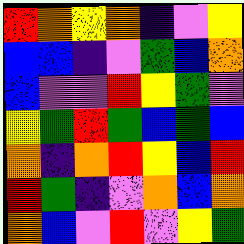[["red", "orange", "yellow", "orange", "indigo", "violet", "yellow"], ["blue", "blue", "indigo", "violet", "green", "blue", "orange"], ["blue", "violet", "violet", "red", "yellow", "green", "violet"], ["yellow", "green", "red", "green", "blue", "green", "blue"], ["orange", "indigo", "orange", "red", "yellow", "blue", "red"], ["red", "green", "indigo", "violet", "orange", "blue", "orange"], ["orange", "blue", "violet", "red", "violet", "yellow", "green"]]